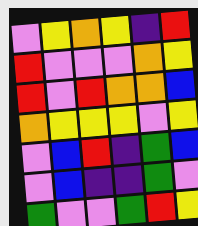[["violet", "yellow", "orange", "yellow", "indigo", "red"], ["red", "violet", "violet", "violet", "orange", "yellow"], ["red", "violet", "red", "orange", "orange", "blue"], ["orange", "yellow", "yellow", "yellow", "violet", "yellow"], ["violet", "blue", "red", "indigo", "green", "blue"], ["violet", "blue", "indigo", "indigo", "green", "violet"], ["green", "violet", "violet", "green", "red", "yellow"]]